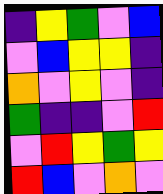[["indigo", "yellow", "green", "violet", "blue"], ["violet", "blue", "yellow", "yellow", "indigo"], ["orange", "violet", "yellow", "violet", "indigo"], ["green", "indigo", "indigo", "violet", "red"], ["violet", "red", "yellow", "green", "yellow"], ["red", "blue", "violet", "orange", "violet"]]